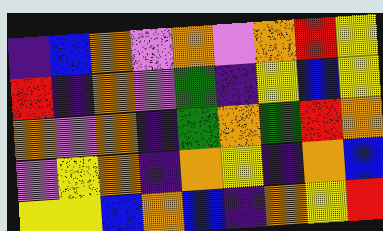[["indigo", "blue", "orange", "violet", "orange", "violet", "orange", "red", "yellow"], ["red", "indigo", "orange", "violet", "green", "indigo", "yellow", "blue", "yellow"], ["orange", "violet", "orange", "indigo", "green", "orange", "green", "red", "orange"], ["violet", "yellow", "orange", "indigo", "orange", "yellow", "indigo", "orange", "blue"], ["yellow", "yellow", "blue", "orange", "blue", "indigo", "orange", "yellow", "red"]]